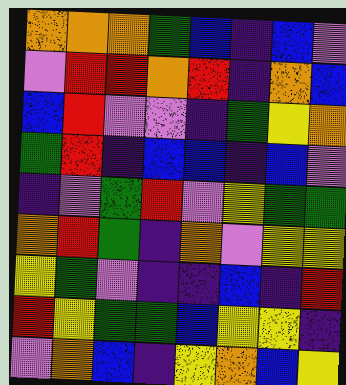[["orange", "orange", "orange", "green", "blue", "indigo", "blue", "violet"], ["violet", "red", "red", "orange", "red", "indigo", "orange", "blue"], ["blue", "red", "violet", "violet", "indigo", "green", "yellow", "orange"], ["green", "red", "indigo", "blue", "blue", "indigo", "blue", "violet"], ["indigo", "violet", "green", "red", "violet", "yellow", "green", "green"], ["orange", "red", "green", "indigo", "orange", "violet", "yellow", "yellow"], ["yellow", "green", "violet", "indigo", "indigo", "blue", "indigo", "red"], ["red", "yellow", "green", "green", "blue", "yellow", "yellow", "indigo"], ["violet", "orange", "blue", "indigo", "yellow", "orange", "blue", "yellow"]]